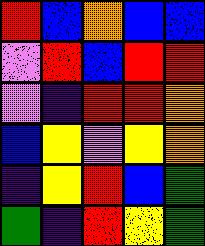[["red", "blue", "orange", "blue", "blue"], ["violet", "red", "blue", "red", "red"], ["violet", "indigo", "red", "red", "orange"], ["blue", "yellow", "violet", "yellow", "orange"], ["indigo", "yellow", "red", "blue", "green"], ["green", "indigo", "red", "yellow", "green"]]